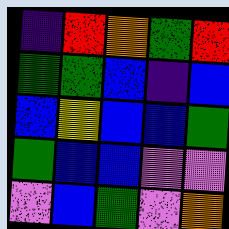[["indigo", "red", "orange", "green", "red"], ["green", "green", "blue", "indigo", "blue"], ["blue", "yellow", "blue", "blue", "green"], ["green", "blue", "blue", "violet", "violet"], ["violet", "blue", "green", "violet", "orange"]]